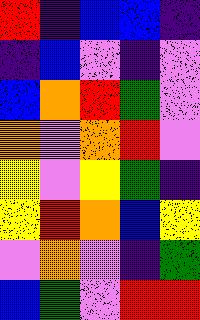[["red", "indigo", "blue", "blue", "indigo"], ["indigo", "blue", "violet", "indigo", "violet"], ["blue", "orange", "red", "green", "violet"], ["orange", "violet", "orange", "red", "violet"], ["yellow", "violet", "yellow", "green", "indigo"], ["yellow", "red", "orange", "blue", "yellow"], ["violet", "orange", "violet", "indigo", "green"], ["blue", "green", "violet", "red", "red"]]